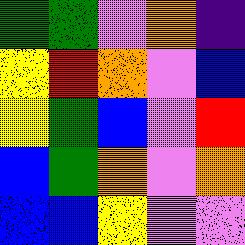[["green", "green", "violet", "orange", "indigo"], ["yellow", "red", "orange", "violet", "blue"], ["yellow", "green", "blue", "violet", "red"], ["blue", "green", "orange", "violet", "orange"], ["blue", "blue", "yellow", "violet", "violet"]]